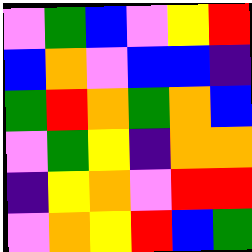[["violet", "green", "blue", "violet", "yellow", "red"], ["blue", "orange", "violet", "blue", "blue", "indigo"], ["green", "red", "orange", "green", "orange", "blue"], ["violet", "green", "yellow", "indigo", "orange", "orange"], ["indigo", "yellow", "orange", "violet", "red", "red"], ["violet", "orange", "yellow", "red", "blue", "green"]]